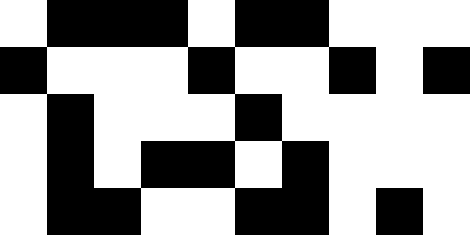[["white", "black", "black", "black", "white", "black", "black", "white", "white", "white"], ["black", "white", "white", "white", "black", "white", "white", "black", "white", "black"], ["white", "black", "white", "white", "white", "black", "white", "white", "white", "white"], ["white", "black", "white", "black", "black", "white", "black", "white", "white", "white"], ["white", "black", "black", "white", "white", "black", "black", "white", "black", "white"]]